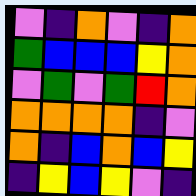[["violet", "indigo", "orange", "violet", "indigo", "orange"], ["green", "blue", "blue", "blue", "yellow", "orange"], ["violet", "green", "violet", "green", "red", "orange"], ["orange", "orange", "orange", "orange", "indigo", "violet"], ["orange", "indigo", "blue", "orange", "blue", "yellow"], ["indigo", "yellow", "blue", "yellow", "violet", "indigo"]]